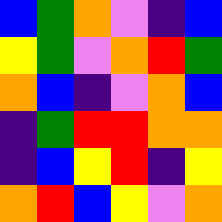[["blue", "green", "orange", "violet", "indigo", "blue"], ["yellow", "green", "violet", "orange", "red", "green"], ["orange", "blue", "indigo", "violet", "orange", "blue"], ["indigo", "green", "red", "red", "orange", "orange"], ["indigo", "blue", "yellow", "red", "indigo", "yellow"], ["orange", "red", "blue", "yellow", "violet", "orange"]]